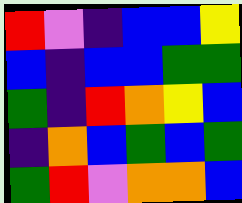[["red", "violet", "indigo", "blue", "blue", "yellow"], ["blue", "indigo", "blue", "blue", "green", "green"], ["green", "indigo", "red", "orange", "yellow", "blue"], ["indigo", "orange", "blue", "green", "blue", "green"], ["green", "red", "violet", "orange", "orange", "blue"]]